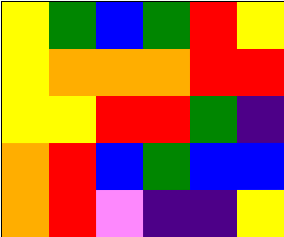[["yellow", "green", "blue", "green", "red", "yellow"], ["yellow", "orange", "orange", "orange", "red", "red"], ["yellow", "yellow", "red", "red", "green", "indigo"], ["orange", "red", "blue", "green", "blue", "blue"], ["orange", "red", "violet", "indigo", "indigo", "yellow"]]